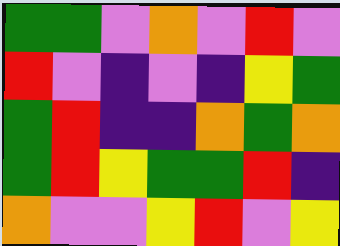[["green", "green", "violet", "orange", "violet", "red", "violet"], ["red", "violet", "indigo", "violet", "indigo", "yellow", "green"], ["green", "red", "indigo", "indigo", "orange", "green", "orange"], ["green", "red", "yellow", "green", "green", "red", "indigo"], ["orange", "violet", "violet", "yellow", "red", "violet", "yellow"]]